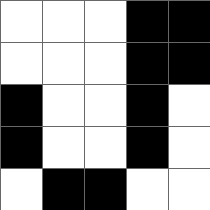[["white", "white", "white", "black", "black"], ["white", "white", "white", "black", "black"], ["black", "white", "white", "black", "white"], ["black", "white", "white", "black", "white"], ["white", "black", "black", "white", "white"]]